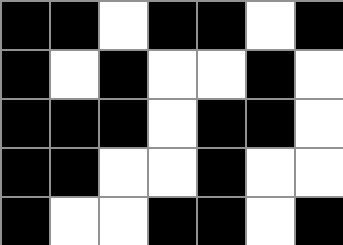[["black", "black", "white", "black", "black", "white", "black"], ["black", "white", "black", "white", "white", "black", "white"], ["black", "black", "black", "white", "black", "black", "white"], ["black", "black", "white", "white", "black", "white", "white"], ["black", "white", "white", "black", "black", "white", "black"]]